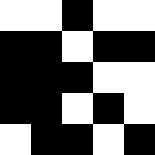[["white", "white", "black", "white", "white"], ["black", "black", "white", "black", "black"], ["black", "black", "black", "white", "white"], ["black", "black", "white", "black", "white"], ["white", "black", "black", "white", "black"]]